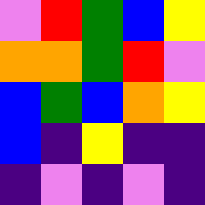[["violet", "red", "green", "blue", "yellow"], ["orange", "orange", "green", "red", "violet"], ["blue", "green", "blue", "orange", "yellow"], ["blue", "indigo", "yellow", "indigo", "indigo"], ["indigo", "violet", "indigo", "violet", "indigo"]]